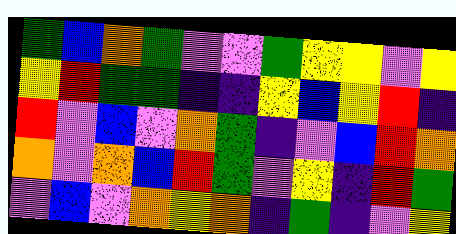[["green", "blue", "orange", "green", "violet", "violet", "green", "yellow", "yellow", "violet", "yellow"], ["yellow", "red", "green", "green", "indigo", "indigo", "yellow", "blue", "yellow", "red", "indigo"], ["red", "violet", "blue", "violet", "orange", "green", "indigo", "violet", "blue", "red", "orange"], ["orange", "violet", "orange", "blue", "red", "green", "violet", "yellow", "indigo", "red", "green"], ["violet", "blue", "violet", "orange", "yellow", "orange", "indigo", "green", "indigo", "violet", "yellow"]]